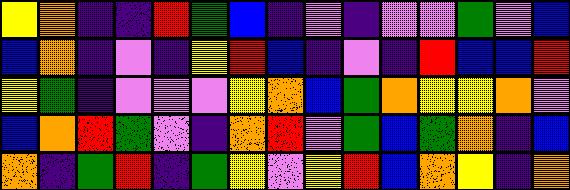[["yellow", "orange", "indigo", "indigo", "red", "green", "blue", "indigo", "violet", "indigo", "violet", "violet", "green", "violet", "blue"], ["blue", "orange", "indigo", "violet", "indigo", "yellow", "red", "blue", "indigo", "violet", "indigo", "red", "blue", "blue", "red"], ["yellow", "green", "indigo", "violet", "violet", "violet", "yellow", "orange", "blue", "green", "orange", "yellow", "yellow", "orange", "violet"], ["blue", "orange", "red", "green", "violet", "indigo", "orange", "red", "violet", "green", "blue", "green", "orange", "indigo", "blue"], ["orange", "indigo", "green", "red", "indigo", "green", "yellow", "violet", "yellow", "red", "blue", "orange", "yellow", "indigo", "orange"]]